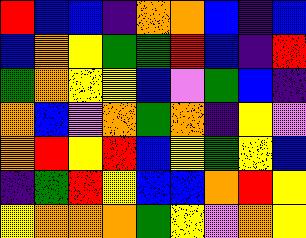[["red", "blue", "blue", "indigo", "orange", "orange", "blue", "indigo", "blue"], ["blue", "orange", "yellow", "green", "green", "red", "blue", "indigo", "red"], ["green", "orange", "yellow", "yellow", "blue", "violet", "green", "blue", "indigo"], ["orange", "blue", "violet", "orange", "green", "orange", "indigo", "yellow", "violet"], ["orange", "red", "yellow", "red", "blue", "yellow", "green", "yellow", "blue"], ["indigo", "green", "red", "yellow", "blue", "blue", "orange", "red", "yellow"], ["yellow", "orange", "orange", "orange", "green", "yellow", "violet", "orange", "yellow"]]